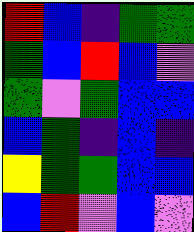[["red", "blue", "indigo", "green", "green"], ["green", "blue", "red", "blue", "violet"], ["green", "violet", "green", "blue", "blue"], ["blue", "green", "indigo", "blue", "indigo"], ["yellow", "green", "green", "blue", "blue"], ["blue", "red", "violet", "blue", "violet"]]